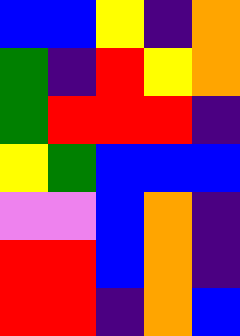[["blue", "blue", "yellow", "indigo", "orange"], ["green", "indigo", "red", "yellow", "orange"], ["green", "red", "red", "red", "indigo"], ["yellow", "green", "blue", "blue", "blue"], ["violet", "violet", "blue", "orange", "indigo"], ["red", "red", "blue", "orange", "indigo"], ["red", "red", "indigo", "orange", "blue"]]